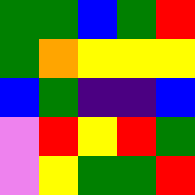[["green", "green", "blue", "green", "red"], ["green", "orange", "yellow", "yellow", "yellow"], ["blue", "green", "indigo", "indigo", "blue"], ["violet", "red", "yellow", "red", "green"], ["violet", "yellow", "green", "green", "red"]]